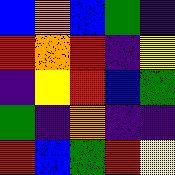[["blue", "orange", "blue", "green", "indigo"], ["red", "orange", "red", "indigo", "yellow"], ["indigo", "yellow", "red", "blue", "green"], ["green", "indigo", "orange", "indigo", "indigo"], ["red", "blue", "green", "red", "yellow"]]